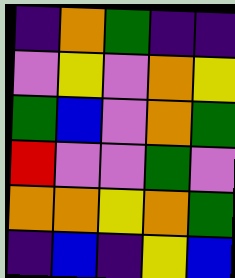[["indigo", "orange", "green", "indigo", "indigo"], ["violet", "yellow", "violet", "orange", "yellow"], ["green", "blue", "violet", "orange", "green"], ["red", "violet", "violet", "green", "violet"], ["orange", "orange", "yellow", "orange", "green"], ["indigo", "blue", "indigo", "yellow", "blue"]]